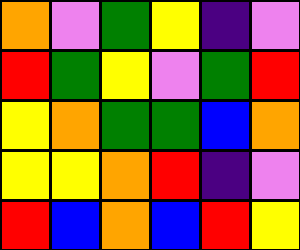[["orange", "violet", "green", "yellow", "indigo", "violet"], ["red", "green", "yellow", "violet", "green", "red"], ["yellow", "orange", "green", "green", "blue", "orange"], ["yellow", "yellow", "orange", "red", "indigo", "violet"], ["red", "blue", "orange", "blue", "red", "yellow"]]